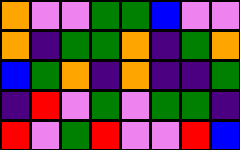[["orange", "violet", "violet", "green", "green", "blue", "violet", "violet"], ["orange", "indigo", "green", "green", "orange", "indigo", "green", "orange"], ["blue", "green", "orange", "indigo", "orange", "indigo", "indigo", "green"], ["indigo", "red", "violet", "green", "violet", "green", "green", "indigo"], ["red", "violet", "green", "red", "violet", "violet", "red", "blue"]]